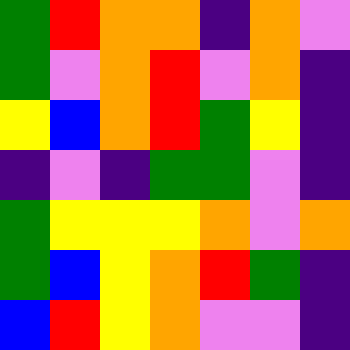[["green", "red", "orange", "orange", "indigo", "orange", "violet"], ["green", "violet", "orange", "red", "violet", "orange", "indigo"], ["yellow", "blue", "orange", "red", "green", "yellow", "indigo"], ["indigo", "violet", "indigo", "green", "green", "violet", "indigo"], ["green", "yellow", "yellow", "yellow", "orange", "violet", "orange"], ["green", "blue", "yellow", "orange", "red", "green", "indigo"], ["blue", "red", "yellow", "orange", "violet", "violet", "indigo"]]